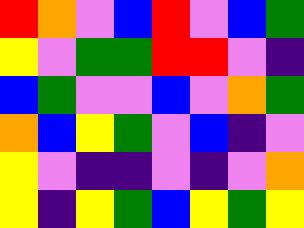[["red", "orange", "violet", "blue", "red", "violet", "blue", "green"], ["yellow", "violet", "green", "green", "red", "red", "violet", "indigo"], ["blue", "green", "violet", "violet", "blue", "violet", "orange", "green"], ["orange", "blue", "yellow", "green", "violet", "blue", "indigo", "violet"], ["yellow", "violet", "indigo", "indigo", "violet", "indigo", "violet", "orange"], ["yellow", "indigo", "yellow", "green", "blue", "yellow", "green", "yellow"]]